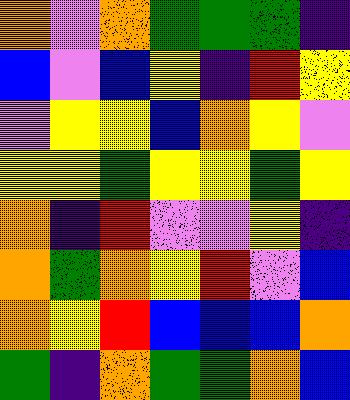[["orange", "violet", "orange", "green", "green", "green", "indigo"], ["blue", "violet", "blue", "yellow", "indigo", "red", "yellow"], ["violet", "yellow", "yellow", "blue", "orange", "yellow", "violet"], ["yellow", "yellow", "green", "yellow", "yellow", "green", "yellow"], ["orange", "indigo", "red", "violet", "violet", "yellow", "indigo"], ["orange", "green", "orange", "yellow", "red", "violet", "blue"], ["orange", "yellow", "red", "blue", "blue", "blue", "orange"], ["green", "indigo", "orange", "green", "green", "orange", "blue"]]